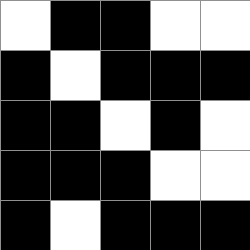[["white", "black", "black", "white", "white"], ["black", "white", "black", "black", "black"], ["black", "black", "white", "black", "white"], ["black", "black", "black", "white", "white"], ["black", "white", "black", "black", "black"]]